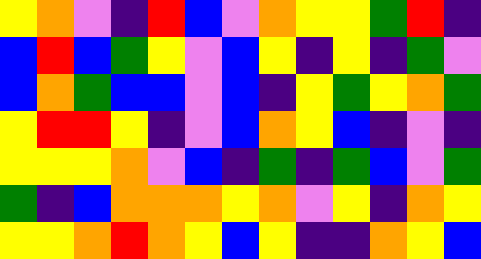[["yellow", "orange", "violet", "indigo", "red", "blue", "violet", "orange", "yellow", "yellow", "green", "red", "indigo"], ["blue", "red", "blue", "green", "yellow", "violet", "blue", "yellow", "indigo", "yellow", "indigo", "green", "violet"], ["blue", "orange", "green", "blue", "blue", "violet", "blue", "indigo", "yellow", "green", "yellow", "orange", "green"], ["yellow", "red", "red", "yellow", "indigo", "violet", "blue", "orange", "yellow", "blue", "indigo", "violet", "indigo"], ["yellow", "yellow", "yellow", "orange", "violet", "blue", "indigo", "green", "indigo", "green", "blue", "violet", "green"], ["green", "indigo", "blue", "orange", "orange", "orange", "yellow", "orange", "violet", "yellow", "indigo", "orange", "yellow"], ["yellow", "yellow", "orange", "red", "orange", "yellow", "blue", "yellow", "indigo", "indigo", "orange", "yellow", "blue"]]